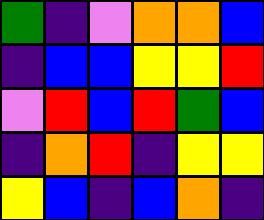[["green", "indigo", "violet", "orange", "orange", "blue"], ["indigo", "blue", "blue", "yellow", "yellow", "red"], ["violet", "red", "blue", "red", "green", "blue"], ["indigo", "orange", "red", "indigo", "yellow", "yellow"], ["yellow", "blue", "indigo", "blue", "orange", "indigo"]]